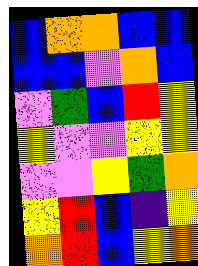[["blue", "orange", "orange", "blue", "blue"], ["blue", "blue", "violet", "orange", "blue"], ["violet", "green", "blue", "red", "yellow"], ["yellow", "violet", "violet", "yellow", "yellow"], ["violet", "violet", "yellow", "green", "orange"], ["yellow", "red", "blue", "indigo", "yellow"], ["orange", "red", "blue", "yellow", "orange"]]